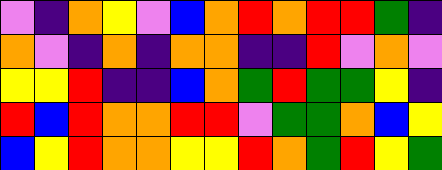[["violet", "indigo", "orange", "yellow", "violet", "blue", "orange", "red", "orange", "red", "red", "green", "indigo"], ["orange", "violet", "indigo", "orange", "indigo", "orange", "orange", "indigo", "indigo", "red", "violet", "orange", "violet"], ["yellow", "yellow", "red", "indigo", "indigo", "blue", "orange", "green", "red", "green", "green", "yellow", "indigo"], ["red", "blue", "red", "orange", "orange", "red", "red", "violet", "green", "green", "orange", "blue", "yellow"], ["blue", "yellow", "red", "orange", "orange", "yellow", "yellow", "red", "orange", "green", "red", "yellow", "green"]]